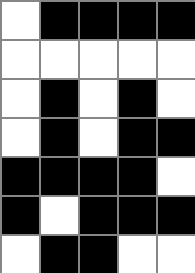[["white", "black", "black", "black", "black"], ["white", "white", "white", "white", "white"], ["white", "black", "white", "black", "white"], ["white", "black", "white", "black", "black"], ["black", "black", "black", "black", "white"], ["black", "white", "black", "black", "black"], ["white", "black", "black", "white", "white"]]